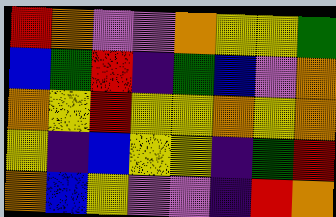[["red", "orange", "violet", "violet", "orange", "yellow", "yellow", "green"], ["blue", "green", "red", "indigo", "green", "blue", "violet", "orange"], ["orange", "yellow", "red", "yellow", "yellow", "orange", "yellow", "orange"], ["yellow", "indigo", "blue", "yellow", "yellow", "indigo", "green", "red"], ["orange", "blue", "yellow", "violet", "violet", "indigo", "red", "orange"]]